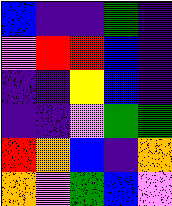[["blue", "indigo", "indigo", "green", "indigo"], ["violet", "red", "red", "blue", "indigo"], ["indigo", "indigo", "yellow", "blue", "indigo"], ["indigo", "indigo", "violet", "green", "green"], ["red", "orange", "blue", "indigo", "orange"], ["orange", "violet", "green", "blue", "violet"]]